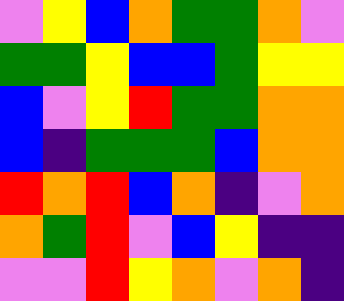[["violet", "yellow", "blue", "orange", "green", "green", "orange", "violet"], ["green", "green", "yellow", "blue", "blue", "green", "yellow", "yellow"], ["blue", "violet", "yellow", "red", "green", "green", "orange", "orange"], ["blue", "indigo", "green", "green", "green", "blue", "orange", "orange"], ["red", "orange", "red", "blue", "orange", "indigo", "violet", "orange"], ["orange", "green", "red", "violet", "blue", "yellow", "indigo", "indigo"], ["violet", "violet", "red", "yellow", "orange", "violet", "orange", "indigo"]]